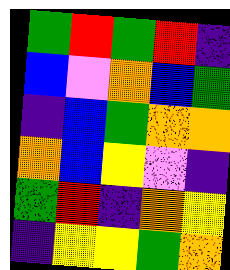[["green", "red", "green", "red", "indigo"], ["blue", "violet", "orange", "blue", "green"], ["indigo", "blue", "green", "orange", "orange"], ["orange", "blue", "yellow", "violet", "indigo"], ["green", "red", "indigo", "orange", "yellow"], ["indigo", "yellow", "yellow", "green", "orange"]]